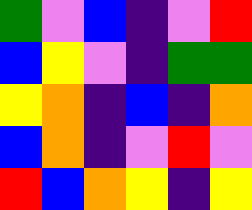[["green", "violet", "blue", "indigo", "violet", "red"], ["blue", "yellow", "violet", "indigo", "green", "green"], ["yellow", "orange", "indigo", "blue", "indigo", "orange"], ["blue", "orange", "indigo", "violet", "red", "violet"], ["red", "blue", "orange", "yellow", "indigo", "yellow"]]